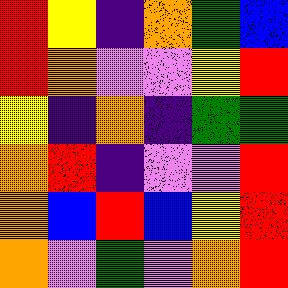[["red", "yellow", "indigo", "orange", "green", "blue"], ["red", "orange", "violet", "violet", "yellow", "red"], ["yellow", "indigo", "orange", "indigo", "green", "green"], ["orange", "red", "indigo", "violet", "violet", "red"], ["orange", "blue", "red", "blue", "yellow", "red"], ["orange", "violet", "green", "violet", "orange", "red"]]